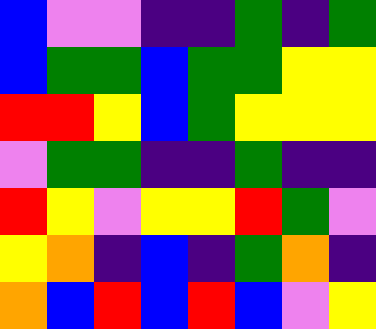[["blue", "violet", "violet", "indigo", "indigo", "green", "indigo", "green"], ["blue", "green", "green", "blue", "green", "green", "yellow", "yellow"], ["red", "red", "yellow", "blue", "green", "yellow", "yellow", "yellow"], ["violet", "green", "green", "indigo", "indigo", "green", "indigo", "indigo"], ["red", "yellow", "violet", "yellow", "yellow", "red", "green", "violet"], ["yellow", "orange", "indigo", "blue", "indigo", "green", "orange", "indigo"], ["orange", "blue", "red", "blue", "red", "blue", "violet", "yellow"]]